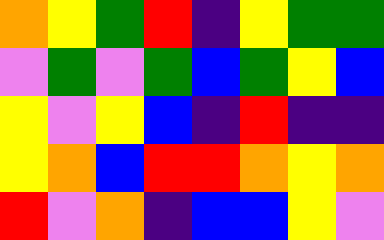[["orange", "yellow", "green", "red", "indigo", "yellow", "green", "green"], ["violet", "green", "violet", "green", "blue", "green", "yellow", "blue"], ["yellow", "violet", "yellow", "blue", "indigo", "red", "indigo", "indigo"], ["yellow", "orange", "blue", "red", "red", "orange", "yellow", "orange"], ["red", "violet", "orange", "indigo", "blue", "blue", "yellow", "violet"]]